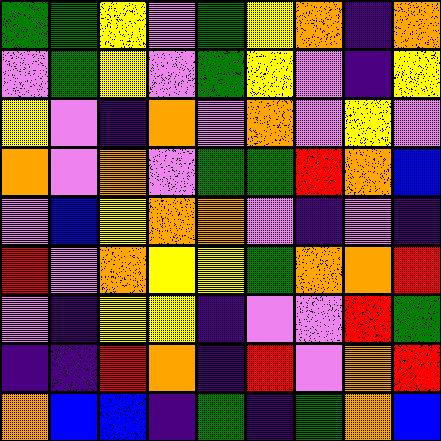[["green", "green", "yellow", "violet", "green", "yellow", "orange", "indigo", "orange"], ["violet", "green", "yellow", "violet", "green", "yellow", "violet", "indigo", "yellow"], ["yellow", "violet", "indigo", "orange", "violet", "orange", "violet", "yellow", "violet"], ["orange", "violet", "orange", "violet", "green", "green", "red", "orange", "blue"], ["violet", "blue", "yellow", "orange", "orange", "violet", "indigo", "violet", "indigo"], ["red", "violet", "orange", "yellow", "yellow", "green", "orange", "orange", "red"], ["violet", "indigo", "yellow", "yellow", "indigo", "violet", "violet", "red", "green"], ["indigo", "indigo", "red", "orange", "indigo", "red", "violet", "orange", "red"], ["orange", "blue", "blue", "indigo", "green", "indigo", "green", "orange", "blue"]]